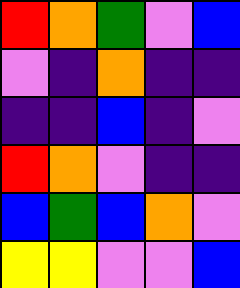[["red", "orange", "green", "violet", "blue"], ["violet", "indigo", "orange", "indigo", "indigo"], ["indigo", "indigo", "blue", "indigo", "violet"], ["red", "orange", "violet", "indigo", "indigo"], ["blue", "green", "blue", "orange", "violet"], ["yellow", "yellow", "violet", "violet", "blue"]]